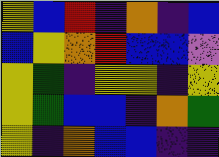[["yellow", "blue", "red", "indigo", "orange", "indigo", "blue"], ["blue", "yellow", "orange", "red", "blue", "blue", "violet"], ["yellow", "green", "indigo", "yellow", "yellow", "indigo", "yellow"], ["yellow", "green", "blue", "blue", "indigo", "orange", "green"], ["yellow", "indigo", "orange", "blue", "blue", "indigo", "indigo"]]